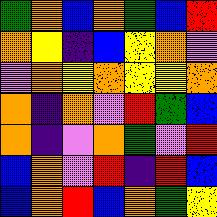[["green", "orange", "blue", "orange", "green", "blue", "red"], ["orange", "yellow", "indigo", "blue", "yellow", "orange", "violet"], ["violet", "orange", "yellow", "orange", "yellow", "yellow", "orange"], ["orange", "indigo", "orange", "violet", "red", "green", "blue"], ["orange", "indigo", "violet", "orange", "green", "violet", "red"], ["blue", "orange", "violet", "red", "indigo", "red", "blue"], ["blue", "orange", "red", "blue", "orange", "green", "yellow"]]